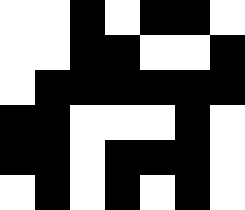[["white", "white", "black", "white", "black", "black", "white"], ["white", "white", "black", "black", "white", "white", "black"], ["white", "black", "black", "black", "black", "black", "black"], ["black", "black", "white", "white", "white", "black", "white"], ["black", "black", "white", "black", "black", "black", "white"], ["white", "black", "white", "black", "white", "black", "white"]]